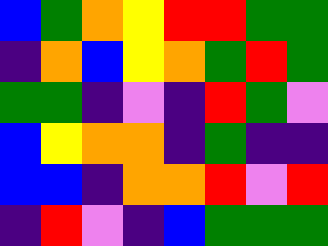[["blue", "green", "orange", "yellow", "red", "red", "green", "green"], ["indigo", "orange", "blue", "yellow", "orange", "green", "red", "green"], ["green", "green", "indigo", "violet", "indigo", "red", "green", "violet"], ["blue", "yellow", "orange", "orange", "indigo", "green", "indigo", "indigo"], ["blue", "blue", "indigo", "orange", "orange", "red", "violet", "red"], ["indigo", "red", "violet", "indigo", "blue", "green", "green", "green"]]